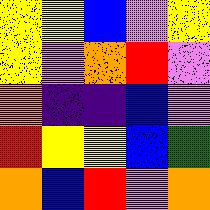[["yellow", "yellow", "blue", "violet", "yellow"], ["yellow", "violet", "orange", "red", "violet"], ["orange", "indigo", "indigo", "blue", "violet"], ["red", "yellow", "yellow", "blue", "green"], ["orange", "blue", "red", "violet", "orange"]]